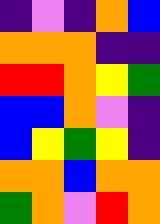[["indigo", "violet", "indigo", "orange", "blue"], ["orange", "orange", "orange", "indigo", "indigo"], ["red", "red", "orange", "yellow", "green"], ["blue", "blue", "orange", "violet", "indigo"], ["blue", "yellow", "green", "yellow", "indigo"], ["orange", "orange", "blue", "orange", "orange"], ["green", "orange", "violet", "red", "orange"]]